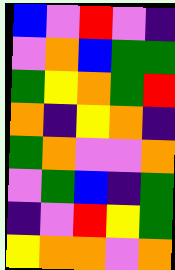[["blue", "violet", "red", "violet", "indigo"], ["violet", "orange", "blue", "green", "green"], ["green", "yellow", "orange", "green", "red"], ["orange", "indigo", "yellow", "orange", "indigo"], ["green", "orange", "violet", "violet", "orange"], ["violet", "green", "blue", "indigo", "green"], ["indigo", "violet", "red", "yellow", "green"], ["yellow", "orange", "orange", "violet", "orange"]]